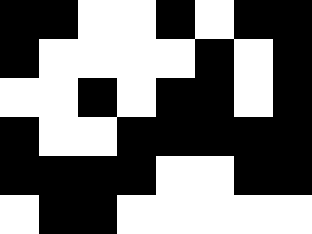[["black", "black", "white", "white", "black", "white", "black", "black"], ["black", "white", "white", "white", "white", "black", "white", "black"], ["white", "white", "black", "white", "black", "black", "white", "black"], ["black", "white", "white", "black", "black", "black", "black", "black"], ["black", "black", "black", "black", "white", "white", "black", "black"], ["white", "black", "black", "white", "white", "white", "white", "white"]]